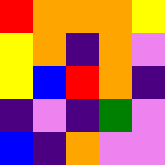[["red", "orange", "orange", "orange", "yellow"], ["yellow", "orange", "indigo", "orange", "violet"], ["yellow", "blue", "red", "orange", "indigo"], ["indigo", "violet", "indigo", "green", "violet"], ["blue", "indigo", "orange", "violet", "violet"]]